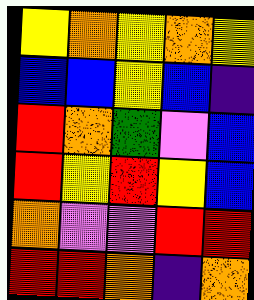[["yellow", "orange", "yellow", "orange", "yellow"], ["blue", "blue", "yellow", "blue", "indigo"], ["red", "orange", "green", "violet", "blue"], ["red", "yellow", "red", "yellow", "blue"], ["orange", "violet", "violet", "red", "red"], ["red", "red", "orange", "indigo", "orange"]]